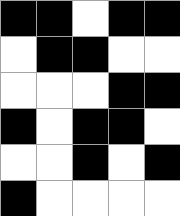[["black", "black", "white", "black", "black"], ["white", "black", "black", "white", "white"], ["white", "white", "white", "black", "black"], ["black", "white", "black", "black", "white"], ["white", "white", "black", "white", "black"], ["black", "white", "white", "white", "white"]]